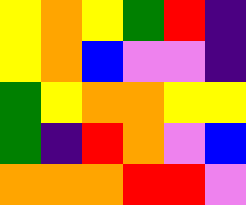[["yellow", "orange", "yellow", "green", "red", "indigo"], ["yellow", "orange", "blue", "violet", "violet", "indigo"], ["green", "yellow", "orange", "orange", "yellow", "yellow"], ["green", "indigo", "red", "orange", "violet", "blue"], ["orange", "orange", "orange", "red", "red", "violet"]]